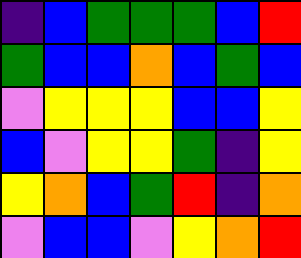[["indigo", "blue", "green", "green", "green", "blue", "red"], ["green", "blue", "blue", "orange", "blue", "green", "blue"], ["violet", "yellow", "yellow", "yellow", "blue", "blue", "yellow"], ["blue", "violet", "yellow", "yellow", "green", "indigo", "yellow"], ["yellow", "orange", "blue", "green", "red", "indigo", "orange"], ["violet", "blue", "blue", "violet", "yellow", "orange", "red"]]